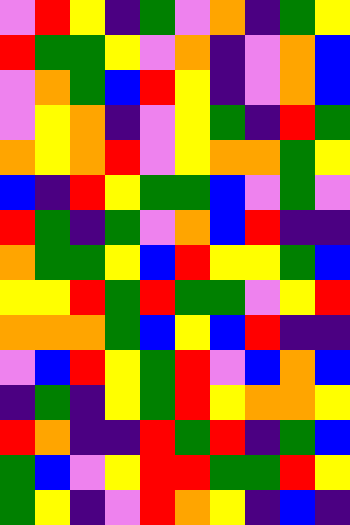[["violet", "red", "yellow", "indigo", "green", "violet", "orange", "indigo", "green", "yellow"], ["red", "green", "green", "yellow", "violet", "orange", "indigo", "violet", "orange", "blue"], ["violet", "orange", "green", "blue", "red", "yellow", "indigo", "violet", "orange", "blue"], ["violet", "yellow", "orange", "indigo", "violet", "yellow", "green", "indigo", "red", "green"], ["orange", "yellow", "orange", "red", "violet", "yellow", "orange", "orange", "green", "yellow"], ["blue", "indigo", "red", "yellow", "green", "green", "blue", "violet", "green", "violet"], ["red", "green", "indigo", "green", "violet", "orange", "blue", "red", "indigo", "indigo"], ["orange", "green", "green", "yellow", "blue", "red", "yellow", "yellow", "green", "blue"], ["yellow", "yellow", "red", "green", "red", "green", "green", "violet", "yellow", "red"], ["orange", "orange", "orange", "green", "blue", "yellow", "blue", "red", "indigo", "indigo"], ["violet", "blue", "red", "yellow", "green", "red", "violet", "blue", "orange", "blue"], ["indigo", "green", "indigo", "yellow", "green", "red", "yellow", "orange", "orange", "yellow"], ["red", "orange", "indigo", "indigo", "red", "green", "red", "indigo", "green", "blue"], ["green", "blue", "violet", "yellow", "red", "red", "green", "green", "red", "yellow"], ["green", "yellow", "indigo", "violet", "red", "orange", "yellow", "indigo", "blue", "indigo"]]